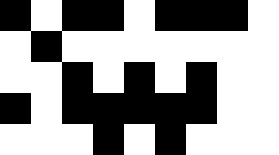[["black", "white", "black", "black", "white", "black", "black", "black", "white"], ["white", "black", "white", "white", "white", "white", "white", "white", "white"], ["white", "white", "black", "white", "black", "white", "black", "white", "white"], ["black", "white", "black", "black", "black", "black", "black", "white", "white"], ["white", "white", "white", "black", "white", "black", "white", "white", "white"]]